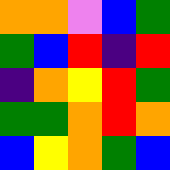[["orange", "orange", "violet", "blue", "green"], ["green", "blue", "red", "indigo", "red"], ["indigo", "orange", "yellow", "red", "green"], ["green", "green", "orange", "red", "orange"], ["blue", "yellow", "orange", "green", "blue"]]